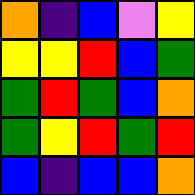[["orange", "indigo", "blue", "violet", "yellow"], ["yellow", "yellow", "red", "blue", "green"], ["green", "red", "green", "blue", "orange"], ["green", "yellow", "red", "green", "red"], ["blue", "indigo", "blue", "blue", "orange"]]